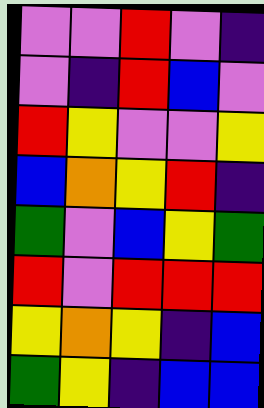[["violet", "violet", "red", "violet", "indigo"], ["violet", "indigo", "red", "blue", "violet"], ["red", "yellow", "violet", "violet", "yellow"], ["blue", "orange", "yellow", "red", "indigo"], ["green", "violet", "blue", "yellow", "green"], ["red", "violet", "red", "red", "red"], ["yellow", "orange", "yellow", "indigo", "blue"], ["green", "yellow", "indigo", "blue", "blue"]]